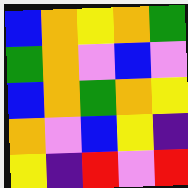[["blue", "orange", "yellow", "orange", "green"], ["green", "orange", "violet", "blue", "violet"], ["blue", "orange", "green", "orange", "yellow"], ["orange", "violet", "blue", "yellow", "indigo"], ["yellow", "indigo", "red", "violet", "red"]]